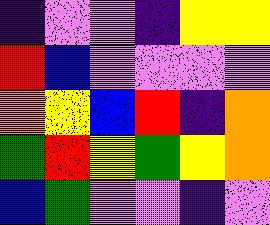[["indigo", "violet", "violet", "indigo", "yellow", "yellow"], ["red", "blue", "violet", "violet", "violet", "violet"], ["orange", "yellow", "blue", "red", "indigo", "orange"], ["green", "red", "yellow", "green", "yellow", "orange"], ["blue", "green", "violet", "violet", "indigo", "violet"]]